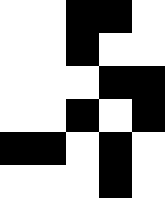[["white", "white", "black", "black", "white"], ["white", "white", "black", "white", "white"], ["white", "white", "white", "black", "black"], ["white", "white", "black", "white", "black"], ["black", "black", "white", "black", "white"], ["white", "white", "white", "black", "white"]]